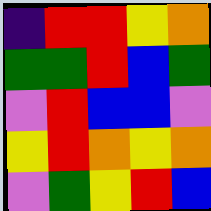[["indigo", "red", "red", "yellow", "orange"], ["green", "green", "red", "blue", "green"], ["violet", "red", "blue", "blue", "violet"], ["yellow", "red", "orange", "yellow", "orange"], ["violet", "green", "yellow", "red", "blue"]]